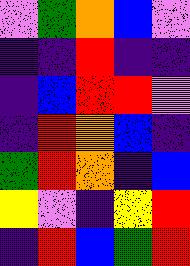[["violet", "green", "orange", "blue", "violet"], ["indigo", "indigo", "red", "indigo", "indigo"], ["indigo", "blue", "red", "red", "violet"], ["indigo", "red", "orange", "blue", "indigo"], ["green", "red", "orange", "indigo", "blue"], ["yellow", "violet", "indigo", "yellow", "red"], ["indigo", "red", "blue", "green", "red"]]